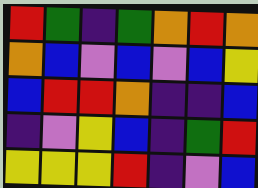[["red", "green", "indigo", "green", "orange", "red", "orange"], ["orange", "blue", "violet", "blue", "violet", "blue", "yellow"], ["blue", "red", "red", "orange", "indigo", "indigo", "blue"], ["indigo", "violet", "yellow", "blue", "indigo", "green", "red"], ["yellow", "yellow", "yellow", "red", "indigo", "violet", "blue"]]